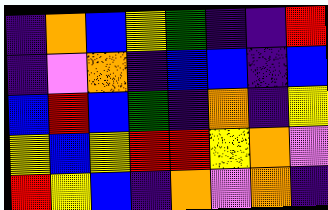[["indigo", "orange", "blue", "yellow", "green", "indigo", "indigo", "red"], ["indigo", "violet", "orange", "indigo", "blue", "blue", "indigo", "blue"], ["blue", "red", "blue", "green", "indigo", "orange", "indigo", "yellow"], ["yellow", "blue", "yellow", "red", "red", "yellow", "orange", "violet"], ["red", "yellow", "blue", "indigo", "orange", "violet", "orange", "indigo"]]